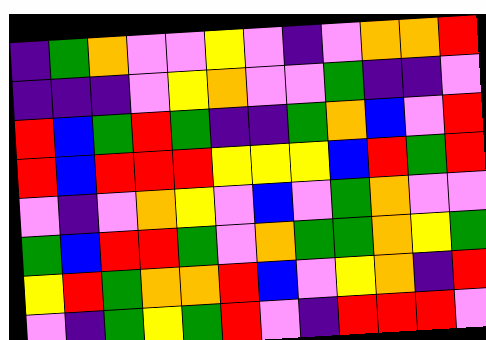[["indigo", "green", "orange", "violet", "violet", "yellow", "violet", "indigo", "violet", "orange", "orange", "red"], ["indigo", "indigo", "indigo", "violet", "yellow", "orange", "violet", "violet", "green", "indigo", "indigo", "violet"], ["red", "blue", "green", "red", "green", "indigo", "indigo", "green", "orange", "blue", "violet", "red"], ["red", "blue", "red", "red", "red", "yellow", "yellow", "yellow", "blue", "red", "green", "red"], ["violet", "indigo", "violet", "orange", "yellow", "violet", "blue", "violet", "green", "orange", "violet", "violet"], ["green", "blue", "red", "red", "green", "violet", "orange", "green", "green", "orange", "yellow", "green"], ["yellow", "red", "green", "orange", "orange", "red", "blue", "violet", "yellow", "orange", "indigo", "red"], ["violet", "indigo", "green", "yellow", "green", "red", "violet", "indigo", "red", "red", "red", "violet"]]